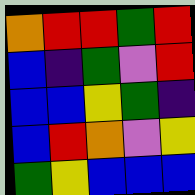[["orange", "red", "red", "green", "red"], ["blue", "indigo", "green", "violet", "red"], ["blue", "blue", "yellow", "green", "indigo"], ["blue", "red", "orange", "violet", "yellow"], ["green", "yellow", "blue", "blue", "blue"]]